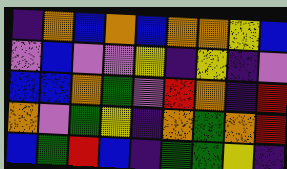[["indigo", "orange", "blue", "orange", "blue", "orange", "orange", "yellow", "blue"], ["violet", "blue", "violet", "violet", "yellow", "indigo", "yellow", "indigo", "violet"], ["blue", "blue", "orange", "green", "violet", "red", "orange", "indigo", "red"], ["orange", "violet", "green", "yellow", "indigo", "orange", "green", "orange", "red"], ["blue", "green", "red", "blue", "indigo", "green", "green", "yellow", "indigo"]]